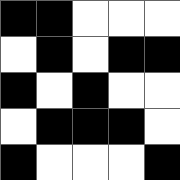[["black", "black", "white", "white", "white"], ["white", "black", "white", "black", "black"], ["black", "white", "black", "white", "white"], ["white", "black", "black", "black", "white"], ["black", "white", "white", "white", "black"]]